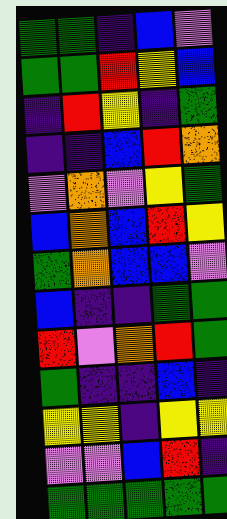[["green", "green", "indigo", "blue", "violet"], ["green", "green", "red", "yellow", "blue"], ["indigo", "red", "yellow", "indigo", "green"], ["indigo", "indigo", "blue", "red", "orange"], ["violet", "orange", "violet", "yellow", "green"], ["blue", "orange", "blue", "red", "yellow"], ["green", "orange", "blue", "blue", "violet"], ["blue", "indigo", "indigo", "green", "green"], ["red", "violet", "orange", "red", "green"], ["green", "indigo", "indigo", "blue", "indigo"], ["yellow", "yellow", "indigo", "yellow", "yellow"], ["violet", "violet", "blue", "red", "indigo"], ["green", "green", "green", "green", "green"]]